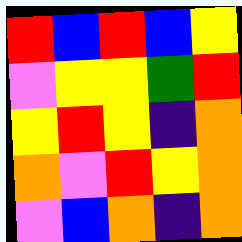[["red", "blue", "red", "blue", "yellow"], ["violet", "yellow", "yellow", "green", "red"], ["yellow", "red", "yellow", "indigo", "orange"], ["orange", "violet", "red", "yellow", "orange"], ["violet", "blue", "orange", "indigo", "orange"]]